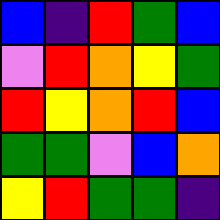[["blue", "indigo", "red", "green", "blue"], ["violet", "red", "orange", "yellow", "green"], ["red", "yellow", "orange", "red", "blue"], ["green", "green", "violet", "blue", "orange"], ["yellow", "red", "green", "green", "indigo"]]